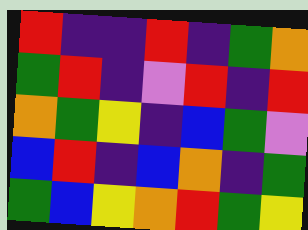[["red", "indigo", "indigo", "red", "indigo", "green", "orange"], ["green", "red", "indigo", "violet", "red", "indigo", "red"], ["orange", "green", "yellow", "indigo", "blue", "green", "violet"], ["blue", "red", "indigo", "blue", "orange", "indigo", "green"], ["green", "blue", "yellow", "orange", "red", "green", "yellow"]]